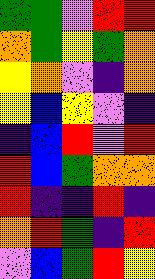[["green", "green", "violet", "red", "red"], ["orange", "green", "yellow", "green", "orange"], ["yellow", "orange", "violet", "indigo", "orange"], ["yellow", "blue", "yellow", "violet", "indigo"], ["indigo", "blue", "red", "violet", "red"], ["red", "blue", "green", "orange", "orange"], ["red", "indigo", "indigo", "red", "indigo"], ["orange", "red", "green", "indigo", "red"], ["violet", "blue", "green", "red", "yellow"]]